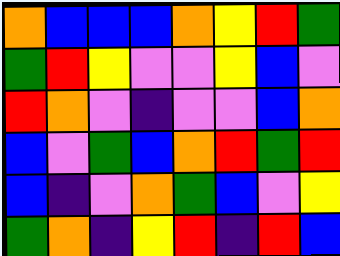[["orange", "blue", "blue", "blue", "orange", "yellow", "red", "green"], ["green", "red", "yellow", "violet", "violet", "yellow", "blue", "violet"], ["red", "orange", "violet", "indigo", "violet", "violet", "blue", "orange"], ["blue", "violet", "green", "blue", "orange", "red", "green", "red"], ["blue", "indigo", "violet", "orange", "green", "blue", "violet", "yellow"], ["green", "orange", "indigo", "yellow", "red", "indigo", "red", "blue"]]